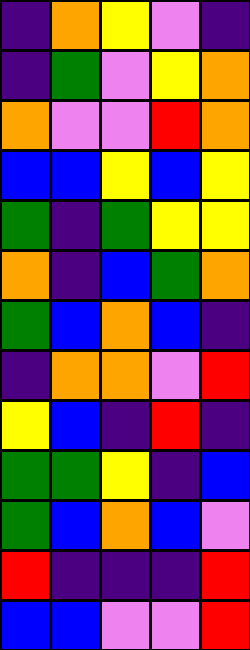[["indigo", "orange", "yellow", "violet", "indigo"], ["indigo", "green", "violet", "yellow", "orange"], ["orange", "violet", "violet", "red", "orange"], ["blue", "blue", "yellow", "blue", "yellow"], ["green", "indigo", "green", "yellow", "yellow"], ["orange", "indigo", "blue", "green", "orange"], ["green", "blue", "orange", "blue", "indigo"], ["indigo", "orange", "orange", "violet", "red"], ["yellow", "blue", "indigo", "red", "indigo"], ["green", "green", "yellow", "indigo", "blue"], ["green", "blue", "orange", "blue", "violet"], ["red", "indigo", "indigo", "indigo", "red"], ["blue", "blue", "violet", "violet", "red"]]